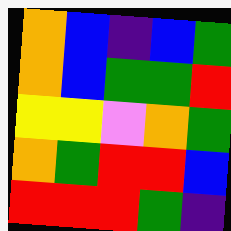[["orange", "blue", "indigo", "blue", "green"], ["orange", "blue", "green", "green", "red"], ["yellow", "yellow", "violet", "orange", "green"], ["orange", "green", "red", "red", "blue"], ["red", "red", "red", "green", "indigo"]]